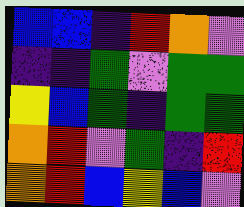[["blue", "blue", "indigo", "red", "orange", "violet"], ["indigo", "indigo", "green", "violet", "green", "green"], ["yellow", "blue", "green", "indigo", "green", "green"], ["orange", "red", "violet", "green", "indigo", "red"], ["orange", "red", "blue", "yellow", "blue", "violet"]]